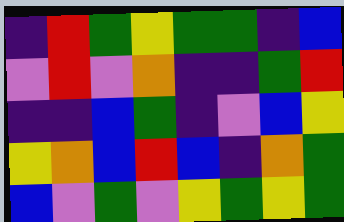[["indigo", "red", "green", "yellow", "green", "green", "indigo", "blue"], ["violet", "red", "violet", "orange", "indigo", "indigo", "green", "red"], ["indigo", "indigo", "blue", "green", "indigo", "violet", "blue", "yellow"], ["yellow", "orange", "blue", "red", "blue", "indigo", "orange", "green"], ["blue", "violet", "green", "violet", "yellow", "green", "yellow", "green"]]